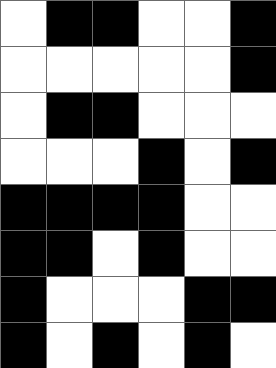[["white", "black", "black", "white", "white", "black"], ["white", "white", "white", "white", "white", "black"], ["white", "black", "black", "white", "white", "white"], ["white", "white", "white", "black", "white", "black"], ["black", "black", "black", "black", "white", "white"], ["black", "black", "white", "black", "white", "white"], ["black", "white", "white", "white", "black", "black"], ["black", "white", "black", "white", "black", "white"]]